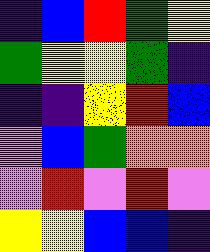[["indigo", "blue", "red", "green", "yellow"], ["green", "yellow", "yellow", "green", "indigo"], ["indigo", "indigo", "yellow", "red", "blue"], ["violet", "blue", "green", "orange", "orange"], ["violet", "red", "violet", "red", "violet"], ["yellow", "yellow", "blue", "blue", "indigo"]]